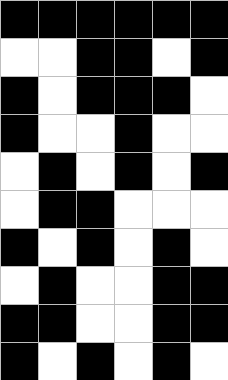[["black", "black", "black", "black", "black", "black"], ["white", "white", "black", "black", "white", "black"], ["black", "white", "black", "black", "black", "white"], ["black", "white", "white", "black", "white", "white"], ["white", "black", "white", "black", "white", "black"], ["white", "black", "black", "white", "white", "white"], ["black", "white", "black", "white", "black", "white"], ["white", "black", "white", "white", "black", "black"], ["black", "black", "white", "white", "black", "black"], ["black", "white", "black", "white", "black", "white"]]